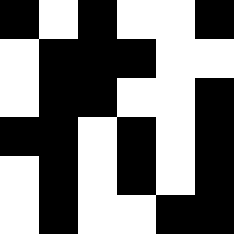[["black", "white", "black", "white", "white", "black"], ["white", "black", "black", "black", "white", "white"], ["white", "black", "black", "white", "white", "black"], ["black", "black", "white", "black", "white", "black"], ["white", "black", "white", "black", "white", "black"], ["white", "black", "white", "white", "black", "black"]]